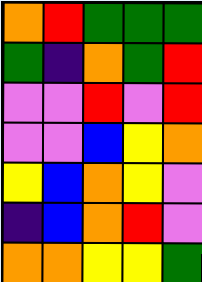[["orange", "red", "green", "green", "green"], ["green", "indigo", "orange", "green", "red"], ["violet", "violet", "red", "violet", "red"], ["violet", "violet", "blue", "yellow", "orange"], ["yellow", "blue", "orange", "yellow", "violet"], ["indigo", "blue", "orange", "red", "violet"], ["orange", "orange", "yellow", "yellow", "green"]]